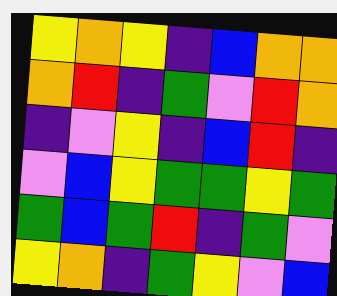[["yellow", "orange", "yellow", "indigo", "blue", "orange", "orange"], ["orange", "red", "indigo", "green", "violet", "red", "orange"], ["indigo", "violet", "yellow", "indigo", "blue", "red", "indigo"], ["violet", "blue", "yellow", "green", "green", "yellow", "green"], ["green", "blue", "green", "red", "indigo", "green", "violet"], ["yellow", "orange", "indigo", "green", "yellow", "violet", "blue"]]